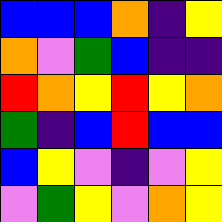[["blue", "blue", "blue", "orange", "indigo", "yellow"], ["orange", "violet", "green", "blue", "indigo", "indigo"], ["red", "orange", "yellow", "red", "yellow", "orange"], ["green", "indigo", "blue", "red", "blue", "blue"], ["blue", "yellow", "violet", "indigo", "violet", "yellow"], ["violet", "green", "yellow", "violet", "orange", "yellow"]]